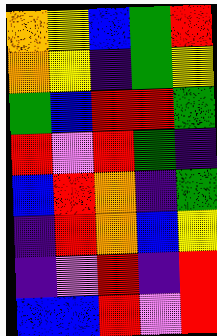[["orange", "yellow", "blue", "green", "red"], ["orange", "yellow", "indigo", "green", "yellow"], ["green", "blue", "red", "red", "green"], ["red", "violet", "red", "green", "indigo"], ["blue", "red", "orange", "indigo", "green"], ["indigo", "red", "orange", "blue", "yellow"], ["indigo", "violet", "red", "indigo", "red"], ["blue", "blue", "red", "violet", "red"]]